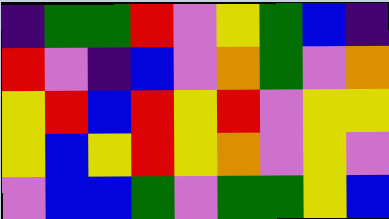[["indigo", "green", "green", "red", "violet", "yellow", "green", "blue", "indigo"], ["red", "violet", "indigo", "blue", "violet", "orange", "green", "violet", "orange"], ["yellow", "red", "blue", "red", "yellow", "red", "violet", "yellow", "yellow"], ["yellow", "blue", "yellow", "red", "yellow", "orange", "violet", "yellow", "violet"], ["violet", "blue", "blue", "green", "violet", "green", "green", "yellow", "blue"]]